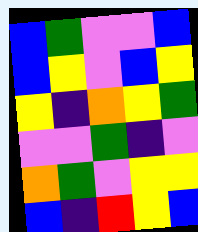[["blue", "green", "violet", "violet", "blue"], ["blue", "yellow", "violet", "blue", "yellow"], ["yellow", "indigo", "orange", "yellow", "green"], ["violet", "violet", "green", "indigo", "violet"], ["orange", "green", "violet", "yellow", "yellow"], ["blue", "indigo", "red", "yellow", "blue"]]